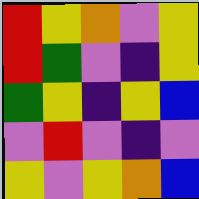[["red", "yellow", "orange", "violet", "yellow"], ["red", "green", "violet", "indigo", "yellow"], ["green", "yellow", "indigo", "yellow", "blue"], ["violet", "red", "violet", "indigo", "violet"], ["yellow", "violet", "yellow", "orange", "blue"]]